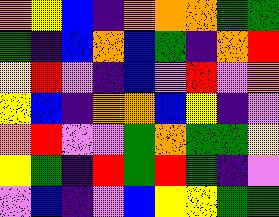[["orange", "yellow", "blue", "indigo", "orange", "orange", "orange", "green", "green"], ["green", "indigo", "blue", "orange", "blue", "green", "indigo", "orange", "red"], ["yellow", "red", "violet", "indigo", "blue", "violet", "red", "violet", "orange"], ["yellow", "blue", "indigo", "orange", "orange", "blue", "yellow", "indigo", "violet"], ["orange", "red", "violet", "violet", "green", "orange", "green", "green", "yellow"], ["yellow", "green", "indigo", "red", "green", "red", "green", "indigo", "violet"], ["violet", "blue", "indigo", "violet", "blue", "yellow", "yellow", "green", "green"]]